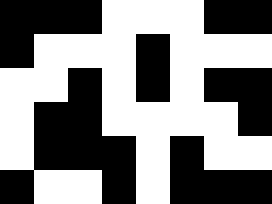[["black", "black", "black", "white", "white", "white", "black", "black"], ["black", "white", "white", "white", "black", "white", "white", "white"], ["white", "white", "black", "white", "black", "white", "black", "black"], ["white", "black", "black", "white", "white", "white", "white", "black"], ["white", "black", "black", "black", "white", "black", "white", "white"], ["black", "white", "white", "black", "white", "black", "black", "black"]]